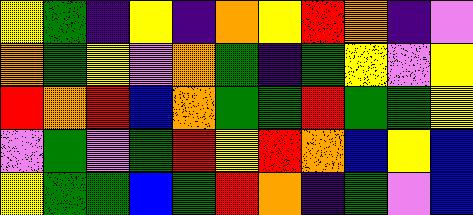[["yellow", "green", "indigo", "yellow", "indigo", "orange", "yellow", "red", "orange", "indigo", "violet"], ["orange", "green", "yellow", "violet", "orange", "green", "indigo", "green", "yellow", "violet", "yellow"], ["red", "orange", "red", "blue", "orange", "green", "green", "red", "green", "green", "yellow"], ["violet", "green", "violet", "green", "red", "yellow", "red", "orange", "blue", "yellow", "blue"], ["yellow", "green", "green", "blue", "green", "red", "orange", "indigo", "green", "violet", "blue"]]